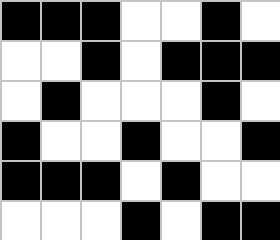[["black", "black", "black", "white", "white", "black", "white"], ["white", "white", "black", "white", "black", "black", "black"], ["white", "black", "white", "white", "white", "black", "white"], ["black", "white", "white", "black", "white", "white", "black"], ["black", "black", "black", "white", "black", "white", "white"], ["white", "white", "white", "black", "white", "black", "black"]]